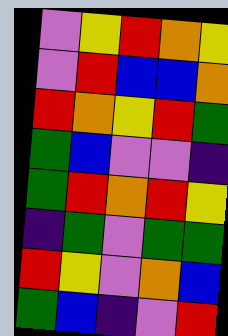[["violet", "yellow", "red", "orange", "yellow"], ["violet", "red", "blue", "blue", "orange"], ["red", "orange", "yellow", "red", "green"], ["green", "blue", "violet", "violet", "indigo"], ["green", "red", "orange", "red", "yellow"], ["indigo", "green", "violet", "green", "green"], ["red", "yellow", "violet", "orange", "blue"], ["green", "blue", "indigo", "violet", "red"]]